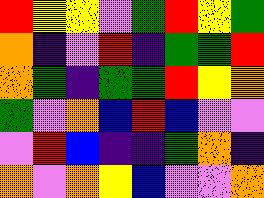[["red", "yellow", "yellow", "violet", "green", "red", "yellow", "green"], ["orange", "indigo", "violet", "red", "indigo", "green", "green", "red"], ["orange", "green", "indigo", "green", "green", "red", "yellow", "orange"], ["green", "violet", "orange", "blue", "red", "blue", "violet", "violet"], ["violet", "red", "blue", "indigo", "indigo", "green", "orange", "indigo"], ["orange", "violet", "orange", "yellow", "blue", "violet", "violet", "orange"]]